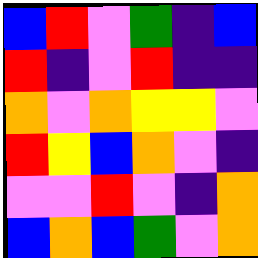[["blue", "red", "violet", "green", "indigo", "blue"], ["red", "indigo", "violet", "red", "indigo", "indigo"], ["orange", "violet", "orange", "yellow", "yellow", "violet"], ["red", "yellow", "blue", "orange", "violet", "indigo"], ["violet", "violet", "red", "violet", "indigo", "orange"], ["blue", "orange", "blue", "green", "violet", "orange"]]